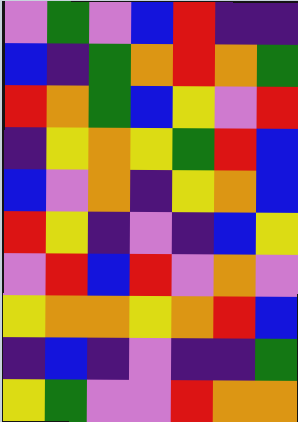[["violet", "green", "violet", "blue", "red", "indigo", "indigo"], ["blue", "indigo", "green", "orange", "red", "orange", "green"], ["red", "orange", "green", "blue", "yellow", "violet", "red"], ["indigo", "yellow", "orange", "yellow", "green", "red", "blue"], ["blue", "violet", "orange", "indigo", "yellow", "orange", "blue"], ["red", "yellow", "indigo", "violet", "indigo", "blue", "yellow"], ["violet", "red", "blue", "red", "violet", "orange", "violet"], ["yellow", "orange", "orange", "yellow", "orange", "red", "blue"], ["indigo", "blue", "indigo", "violet", "indigo", "indigo", "green"], ["yellow", "green", "violet", "violet", "red", "orange", "orange"]]